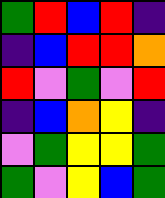[["green", "red", "blue", "red", "indigo"], ["indigo", "blue", "red", "red", "orange"], ["red", "violet", "green", "violet", "red"], ["indigo", "blue", "orange", "yellow", "indigo"], ["violet", "green", "yellow", "yellow", "green"], ["green", "violet", "yellow", "blue", "green"]]